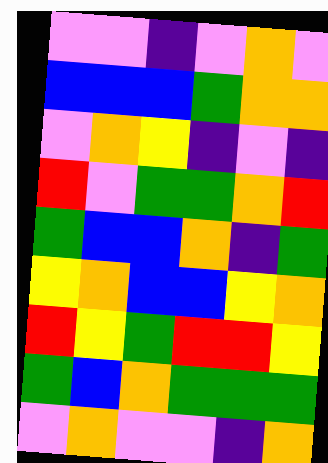[["violet", "violet", "indigo", "violet", "orange", "violet"], ["blue", "blue", "blue", "green", "orange", "orange"], ["violet", "orange", "yellow", "indigo", "violet", "indigo"], ["red", "violet", "green", "green", "orange", "red"], ["green", "blue", "blue", "orange", "indigo", "green"], ["yellow", "orange", "blue", "blue", "yellow", "orange"], ["red", "yellow", "green", "red", "red", "yellow"], ["green", "blue", "orange", "green", "green", "green"], ["violet", "orange", "violet", "violet", "indigo", "orange"]]